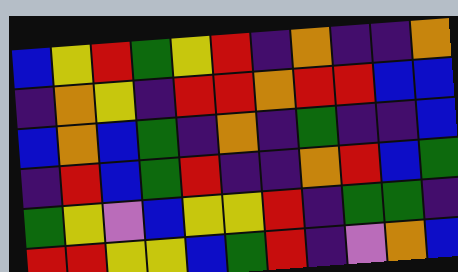[["blue", "yellow", "red", "green", "yellow", "red", "indigo", "orange", "indigo", "indigo", "orange"], ["indigo", "orange", "yellow", "indigo", "red", "red", "orange", "red", "red", "blue", "blue"], ["blue", "orange", "blue", "green", "indigo", "orange", "indigo", "green", "indigo", "indigo", "blue"], ["indigo", "red", "blue", "green", "red", "indigo", "indigo", "orange", "red", "blue", "green"], ["green", "yellow", "violet", "blue", "yellow", "yellow", "red", "indigo", "green", "green", "indigo"], ["red", "red", "yellow", "yellow", "blue", "green", "red", "indigo", "violet", "orange", "blue"]]